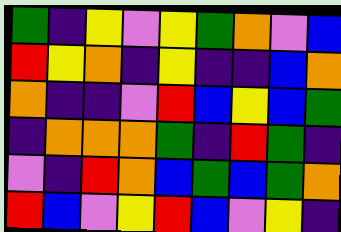[["green", "indigo", "yellow", "violet", "yellow", "green", "orange", "violet", "blue"], ["red", "yellow", "orange", "indigo", "yellow", "indigo", "indigo", "blue", "orange"], ["orange", "indigo", "indigo", "violet", "red", "blue", "yellow", "blue", "green"], ["indigo", "orange", "orange", "orange", "green", "indigo", "red", "green", "indigo"], ["violet", "indigo", "red", "orange", "blue", "green", "blue", "green", "orange"], ["red", "blue", "violet", "yellow", "red", "blue", "violet", "yellow", "indigo"]]